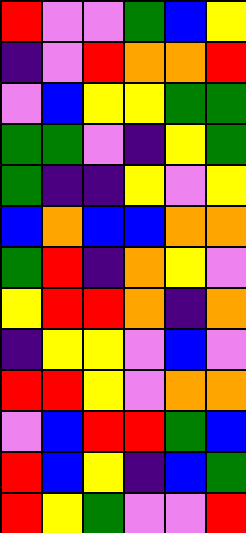[["red", "violet", "violet", "green", "blue", "yellow"], ["indigo", "violet", "red", "orange", "orange", "red"], ["violet", "blue", "yellow", "yellow", "green", "green"], ["green", "green", "violet", "indigo", "yellow", "green"], ["green", "indigo", "indigo", "yellow", "violet", "yellow"], ["blue", "orange", "blue", "blue", "orange", "orange"], ["green", "red", "indigo", "orange", "yellow", "violet"], ["yellow", "red", "red", "orange", "indigo", "orange"], ["indigo", "yellow", "yellow", "violet", "blue", "violet"], ["red", "red", "yellow", "violet", "orange", "orange"], ["violet", "blue", "red", "red", "green", "blue"], ["red", "blue", "yellow", "indigo", "blue", "green"], ["red", "yellow", "green", "violet", "violet", "red"]]